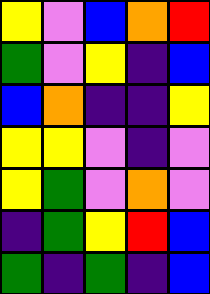[["yellow", "violet", "blue", "orange", "red"], ["green", "violet", "yellow", "indigo", "blue"], ["blue", "orange", "indigo", "indigo", "yellow"], ["yellow", "yellow", "violet", "indigo", "violet"], ["yellow", "green", "violet", "orange", "violet"], ["indigo", "green", "yellow", "red", "blue"], ["green", "indigo", "green", "indigo", "blue"]]